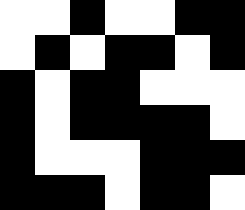[["white", "white", "black", "white", "white", "black", "black"], ["white", "black", "white", "black", "black", "white", "black"], ["black", "white", "black", "black", "white", "white", "white"], ["black", "white", "black", "black", "black", "black", "white"], ["black", "white", "white", "white", "black", "black", "black"], ["black", "black", "black", "white", "black", "black", "white"]]